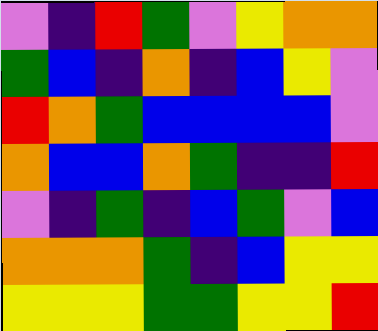[["violet", "indigo", "red", "green", "violet", "yellow", "orange", "orange"], ["green", "blue", "indigo", "orange", "indigo", "blue", "yellow", "violet"], ["red", "orange", "green", "blue", "blue", "blue", "blue", "violet"], ["orange", "blue", "blue", "orange", "green", "indigo", "indigo", "red"], ["violet", "indigo", "green", "indigo", "blue", "green", "violet", "blue"], ["orange", "orange", "orange", "green", "indigo", "blue", "yellow", "yellow"], ["yellow", "yellow", "yellow", "green", "green", "yellow", "yellow", "red"]]